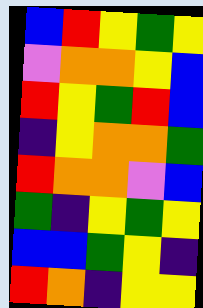[["blue", "red", "yellow", "green", "yellow"], ["violet", "orange", "orange", "yellow", "blue"], ["red", "yellow", "green", "red", "blue"], ["indigo", "yellow", "orange", "orange", "green"], ["red", "orange", "orange", "violet", "blue"], ["green", "indigo", "yellow", "green", "yellow"], ["blue", "blue", "green", "yellow", "indigo"], ["red", "orange", "indigo", "yellow", "yellow"]]